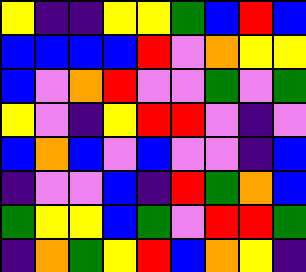[["yellow", "indigo", "indigo", "yellow", "yellow", "green", "blue", "red", "blue"], ["blue", "blue", "blue", "blue", "red", "violet", "orange", "yellow", "yellow"], ["blue", "violet", "orange", "red", "violet", "violet", "green", "violet", "green"], ["yellow", "violet", "indigo", "yellow", "red", "red", "violet", "indigo", "violet"], ["blue", "orange", "blue", "violet", "blue", "violet", "violet", "indigo", "blue"], ["indigo", "violet", "violet", "blue", "indigo", "red", "green", "orange", "blue"], ["green", "yellow", "yellow", "blue", "green", "violet", "red", "red", "green"], ["indigo", "orange", "green", "yellow", "red", "blue", "orange", "yellow", "indigo"]]